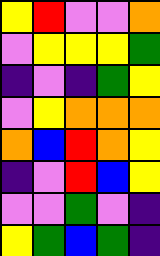[["yellow", "red", "violet", "violet", "orange"], ["violet", "yellow", "yellow", "yellow", "green"], ["indigo", "violet", "indigo", "green", "yellow"], ["violet", "yellow", "orange", "orange", "orange"], ["orange", "blue", "red", "orange", "yellow"], ["indigo", "violet", "red", "blue", "yellow"], ["violet", "violet", "green", "violet", "indigo"], ["yellow", "green", "blue", "green", "indigo"]]